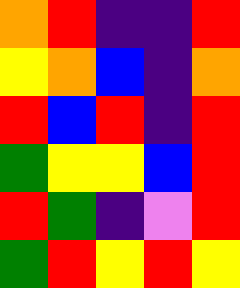[["orange", "red", "indigo", "indigo", "red"], ["yellow", "orange", "blue", "indigo", "orange"], ["red", "blue", "red", "indigo", "red"], ["green", "yellow", "yellow", "blue", "red"], ["red", "green", "indigo", "violet", "red"], ["green", "red", "yellow", "red", "yellow"]]